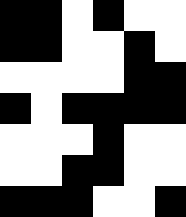[["black", "black", "white", "black", "white", "white"], ["black", "black", "white", "white", "black", "white"], ["white", "white", "white", "white", "black", "black"], ["black", "white", "black", "black", "black", "black"], ["white", "white", "white", "black", "white", "white"], ["white", "white", "black", "black", "white", "white"], ["black", "black", "black", "white", "white", "black"]]